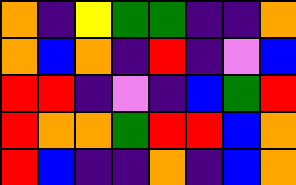[["orange", "indigo", "yellow", "green", "green", "indigo", "indigo", "orange"], ["orange", "blue", "orange", "indigo", "red", "indigo", "violet", "blue"], ["red", "red", "indigo", "violet", "indigo", "blue", "green", "red"], ["red", "orange", "orange", "green", "red", "red", "blue", "orange"], ["red", "blue", "indigo", "indigo", "orange", "indigo", "blue", "orange"]]